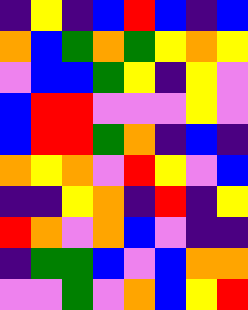[["indigo", "yellow", "indigo", "blue", "red", "blue", "indigo", "blue"], ["orange", "blue", "green", "orange", "green", "yellow", "orange", "yellow"], ["violet", "blue", "blue", "green", "yellow", "indigo", "yellow", "violet"], ["blue", "red", "red", "violet", "violet", "violet", "yellow", "violet"], ["blue", "red", "red", "green", "orange", "indigo", "blue", "indigo"], ["orange", "yellow", "orange", "violet", "red", "yellow", "violet", "blue"], ["indigo", "indigo", "yellow", "orange", "indigo", "red", "indigo", "yellow"], ["red", "orange", "violet", "orange", "blue", "violet", "indigo", "indigo"], ["indigo", "green", "green", "blue", "violet", "blue", "orange", "orange"], ["violet", "violet", "green", "violet", "orange", "blue", "yellow", "red"]]